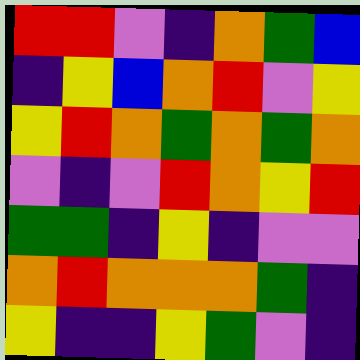[["red", "red", "violet", "indigo", "orange", "green", "blue"], ["indigo", "yellow", "blue", "orange", "red", "violet", "yellow"], ["yellow", "red", "orange", "green", "orange", "green", "orange"], ["violet", "indigo", "violet", "red", "orange", "yellow", "red"], ["green", "green", "indigo", "yellow", "indigo", "violet", "violet"], ["orange", "red", "orange", "orange", "orange", "green", "indigo"], ["yellow", "indigo", "indigo", "yellow", "green", "violet", "indigo"]]